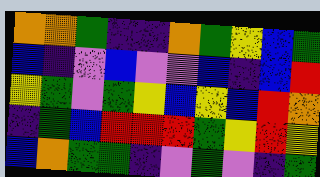[["orange", "orange", "green", "indigo", "indigo", "orange", "green", "yellow", "blue", "green"], ["blue", "indigo", "violet", "blue", "violet", "violet", "blue", "indigo", "blue", "red"], ["yellow", "green", "violet", "green", "yellow", "blue", "yellow", "blue", "red", "orange"], ["indigo", "green", "blue", "red", "red", "red", "green", "yellow", "red", "yellow"], ["blue", "orange", "green", "green", "indigo", "violet", "green", "violet", "indigo", "green"]]